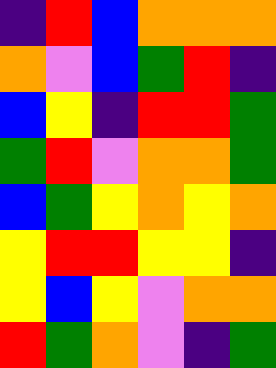[["indigo", "red", "blue", "orange", "orange", "orange"], ["orange", "violet", "blue", "green", "red", "indigo"], ["blue", "yellow", "indigo", "red", "red", "green"], ["green", "red", "violet", "orange", "orange", "green"], ["blue", "green", "yellow", "orange", "yellow", "orange"], ["yellow", "red", "red", "yellow", "yellow", "indigo"], ["yellow", "blue", "yellow", "violet", "orange", "orange"], ["red", "green", "orange", "violet", "indigo", "green"]]